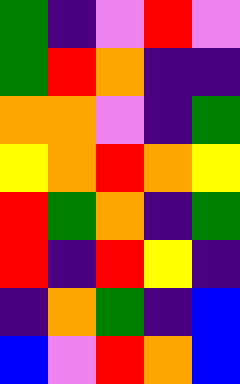[["green", "indigo", "violet", "red", "violet"], ["green", "red", "orange", "indigo", "indigo"], ["orange", "orange", "violet", "indigo", "green"], ["yellow", "orange", "red", "orange", "yellow"], ["red", "green", "orange", "indigo", "green"], ["red", "indigo", "red", "yellow", "indigo"], ["indigo", "orange", "green", "indigo", "blue"], ["blue", "violet", "red", "orange", "blue"]]